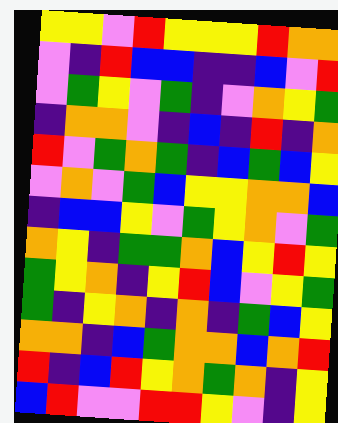[["yellow", "yellow", "violet", "red", "yellow", "yellow", "yellow", "red", "orange", "orange"], ["violet", "indigo", "red", "blue", "blue", "indigo", "indigo", "blue", "violet", "red"], ["violet", "green", "yellow", "violet", "green", "indigo", "violet", "orange", "yellow", "green"], ["indigo", "orange", "orange", "violet", "indigo", "blue", "indigo", "red", "indigo", "orange"], ["red", "violet", "green", "orange", "green", "indigo", "blue", "green", "blue", "yellow"], ["violet", "orange", "violet", "green", "blue", "yellow", "yellow", "orange", "orange", "blue"], ["indigo", "blue", "blue", "yellow", "violet", "green", "yellow", "orange", "violet", "green"], ["orange", "yellow", "indigo", "green", "green", "orange", "blue", "yellow", "red", "yellow"], ["green", "yellow", "orange", "indigo", "yellow", "red", "blue", "violet", "yellow", "green"], ["green", "indigo", "yellow", "orange", "indigo", "orange", "indigo", "green", "blue", "yellow"], ["orange", "orange", "indigo", "blue", "green", "orange", "orange", "blue", "orange", "red"], ["red", "indigo", "blue", "red", "yellow", "orange", "green", "orange", "indigo", "yellow"], ["blue", "red", "violet", "violet", "red", "red", "yellow", "violet", "indigo", "yellow"]]